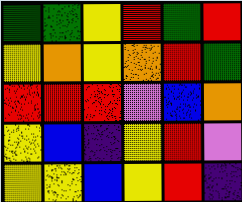[["green", "green", "yellow", "red", "green", "red"], ["yellow", "orange", "yellow", "orange", "red", "green"], ["red", "red", "red", "violet", "blue", "orange"], ["yellow", "blue", "indigo", "yellow", "red", "violet"], ["yellow", "yellow", "blue", "yellow", "red", "indigo"]]